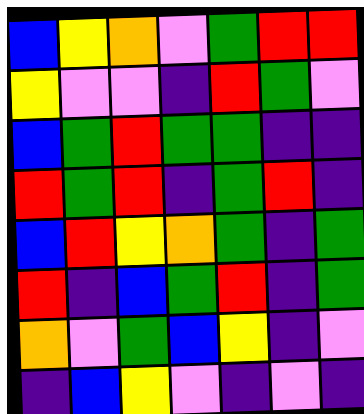[["blue", "yellow", "orange", "violet", "green", "red", "red"], ["yellow", "violet", "violet", "indigo", "red", "green", "violet"], ["blue", "green", "red", "green", "green", "indigo", "indigo"], ["red", "green", "red", "indigo", "green", "red", "indigo"], ["blue", "red", "yellow", "orange", "green", "indigo", "green"], ["red", "indigo", "blue", "green", "red", "indigo", "green"], ["orange", "violet", "green", "blue", "yellow", "indigo", "violet"], ["indigo", "blue", "yellow", "violet", "indigo", "violet", "indigo"]]